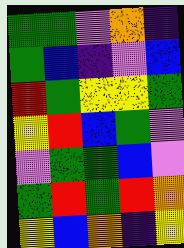[["green", "green", "violet", "orange", "indigo"], ["green", "blue", "indigo", "violet", "blue"], ["red", "green", "yellow", "yellow", "green"], ["yellow", "red", "blue", "green", "violet"], ["violet", "green", "green", "blue", "violet"], ["green", "red", "green", "red", "orange"], ["yellow", "blue", "orange", "indigo", "yellow"]]